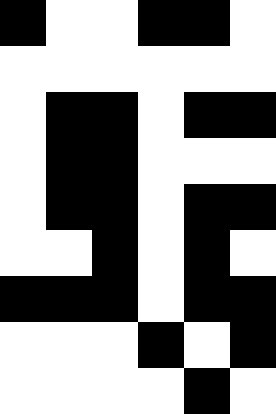[["black", "white", "white", "black", "black", "white"], ["white", "white", "white", "white", "white", "white"], ["white", "black", "black", "white", "black", "black"], ["white", "black", "black", "white", "white", "white"], ["white", "black", "black", "white", "black", "black"], ["white", "white", "black", "white", "black", "white"], ["black", "black", "black", "white", "black", "black"], ["white", "white", "white", "black", "white", "black"], ["white", "white", "white", "white", "black", "white"]]